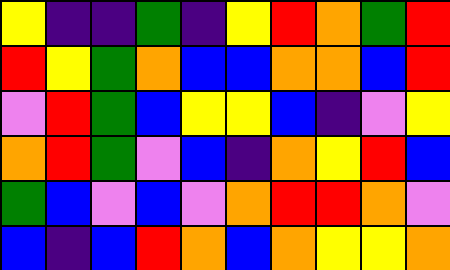[["yellow", "indigo", "indigo", "green", "indigo", "yellow", "red", "orange", "green", "red"], ["red", "yellow", "green", "orange", "blue", "blue", "orange", "orange", "blue", "red"], ["violet", "red", "green", "blue", "yellow", "yellow", "blue", "indigo", "violet", "yellow"], ["orange", "red", "green", "violet", "blue", "indigo", "orange", "yellow", "red", "blue"], ["green", "blue", "violet", "blue", "violet", "orange", "red", "red", "orange", "violet"], ["blue", "indigo", "blue", "red", "orange", "blue", "orange", "yellow", "yellow", "orange"]]